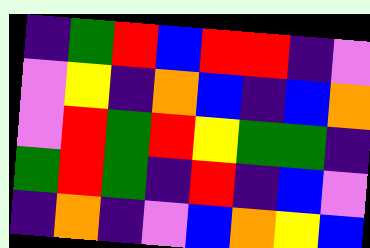[["indigo", "green", "red", "blue", "red", "red", "indigo", "violet"], ["violet", "yellow", "indigo", "orange", "blue", "indigo", "blue", "orange"], ["violet", "red", "green", "red", "yellow", "green", "green", "indigo"], ["green", "red", "green", "indigo", "red", "indigo", "blue", "violet"], ["indigo", "orange", "indigo", "violet", "blue", "orange", "yellow", "blue"]]